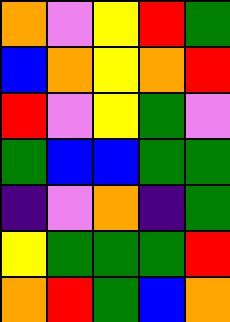[["orange", "violet", "yellow", "red", "green"], ["blue", "orange", "yellow", "orange", "red"], ["red", "violet", "yellow", "green", "violet"], ["green", "blue", "blue", "green", "green"], ["indigo", "violet", "orange", "indigo", "green"], ["yellow", "green", "green", "green", "red"], ["orange", "red", "green", "blue", "orange"]]